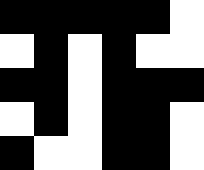[["black", "black", "black", "black", "black", "white"], ["white", "black", "white", "black", "white", "white"], ["black", "black", "white", "black", "black", "black"], ["white", "black", "white", "black", "black", "white"], ["black", "white", "white", "black", "black", "white"]]